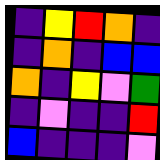[["indigo", "yellow", "red", "orange", "indigo"], ["indigo", "orange", "indigo", "blue", "blue"], ["orange", "indigo", "yellow", "violet", "green"], ["indigo", "violet", "indigo", "indigo", "red"], ["blue", "indigo", "indigo", "indigo", "violet"]]